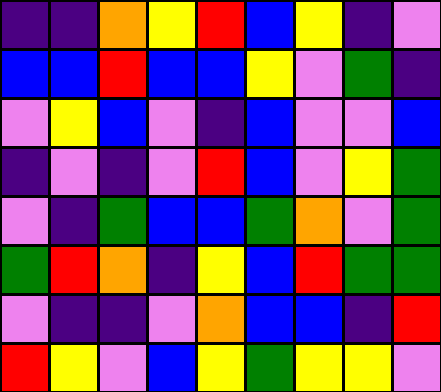[["indigo", "indigo", "orange", "yellow", "red", "blue", "yellow", "indigo", "violet"], ["blue", "blue", "red", "blue", "blue", "yellow", "violet", "green", "indigo"], ["violet", "yellow", "blue", "violet", "indigo", "blue", "violet", "violet", "blue"], ["indigo", "violet", "indigo", "violet", "red", "blue", "violet", "yellow", "green"], ["violet", "indigo", "green", "blue", "blue", "green", "orange", "violet", "green"], ["green", "red", "orange", "indigo", "yellow", "blue", "red", "green", "green"], ["violet", "indigo", "indigo", "violet", "orange", "blue", "blue", "indigo", "red"], ["red", "yellow", "violet", "blue", "yellow", "green", "yellow", "yellow", "violet"]]